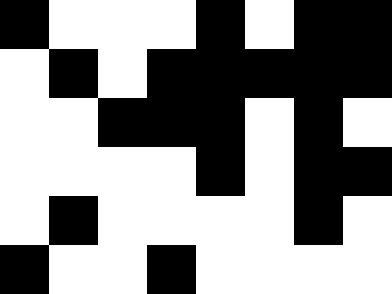[["black", "white", "white", "white", "black", "white", "black", "black"], ["white", "black", "white", "black", "black", "black", "black", "black"], ["white", "white", "black", "black", "black", "white", "black", "white"], ["white", "white", "white", "white", "black", "white", "black", "black"], ["white", "black", "white", "white", "white", "white", "black", "white"], ["black", "white", "white", "black", "white", "white", "white", "white"]]